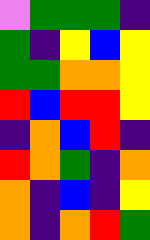[["violet", "green", "green", "green", "indigo"], ["green", "indigo", "yellow", "blue", "yellow"], ["green", "green", "orange", "orange", "yellow"], ["red", "blue", "red", "red", "yellow"], ["indigo", "orange", "blue", "red", "indigo"], ["red", "orange", "green", "indigo", "orange"], ["orange", "indigo", "blue", "indigo", "yellow"], ["orange", "indigo", "orange", "red", "green"]]